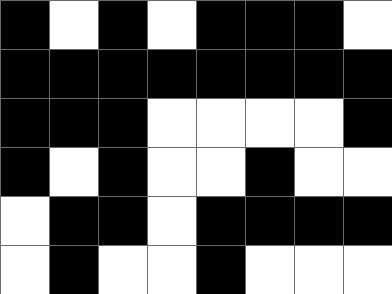[["black", "white", "black", "white", "black", "black", "black", "white"], ["black", "black", "black", "black", "black", "black", "black", "black"], ["black", "black", "black", "white", "white", "white", "white", "black"], ["black", "white", "black", "white", "white", "black", "white", "white"], ["white", "black", "black", "white", "black", "black", "black", "black"], ["white", "black", "white", "white", "black", "white", "white", "white"]]